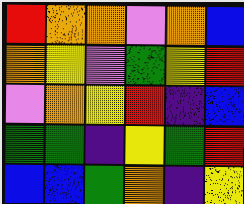[["red", "orange", "orange", "violet", "orange", "blue"], ["orange", "yellow", "violet", "green", "yellow", "red"], ["violet", "orange", "yellow", "red", "indigo", "blue"], ["green", "green", "indigo", "yellow", "green", "red"], ["blue", "blue", "green", "orange", "indigo", "yellow"]]